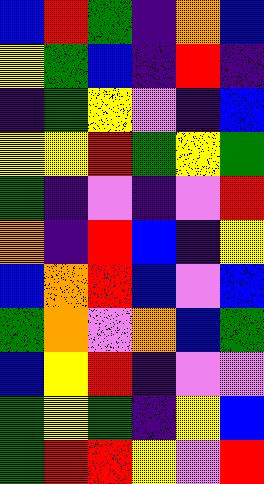[["blue", "red", "green", "indigo", "orange", "blue"], ["yellow", "green", "blue", "indigo", "red", "indigo"], ["indigo", "green", "yellow", "violet", "indigo", "blue"], ["yellow", "yellow", "red", "green", "yellow", "green"], ["green", "indigo", "violet", "indigo", "violet", "red"], ["orange", "indigo", "red", "blue", "indigo", "yellow"], ["blue", "orange", "red", "blue", "violet", "blue"], ["green", "orange", "violet", "orange", "blue", "green"], ["blue", "yellow", "red", "indigo", "violet", "violet"], ["green", "yellow", "green", "indigo", "yellow", "blue"], ["green", "red", "red", "yellow", "violet", "red"]]